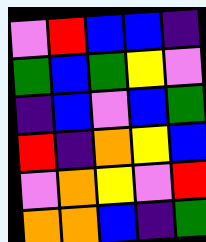[["violet", "red", "blue", "blue", "indigo"], ["green", "blue", "green", "yellow", "violet"], ["indigo", "blue", "violet", "blue", "green"], ["red", "indigo", "orange", "yellow", "blue"], ["violet", "orange", "yellow", "violet", "red"], ["orange", "orange", "blue", "indigo", "green"]]